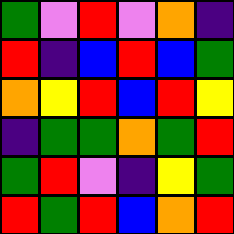[["green", "violet", "red", "violet", "orange", "indigo"], ["red", "indigo", "blue", "red", "blue", "green"], ["orange", "yellow", "red", "blue", "red", "yellow"], ["indigo", "green", "green", "orange", "green", "red"], ["green", "red", "violet", "indigo", "yellow", "green"], ["red", "green", "red", "blue", "orange", "red"]]